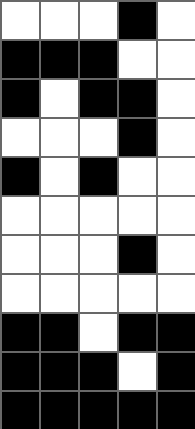[["white", "white", "white", "black", "white"], ["black", "black", "black", "white", "white"], ["black", "white", "black", "black", "white"], ["white", "white", "white", "black", "white"], ["black", "white", "black", "white", "white"], ["white", "white", "white", "white", "white"], ["white", "white", "white", "black", "white"], ["white", "white", "white", "white", "white"], ["black", "black", "white", "black", "black"], ["black", "black", "black", "white", "black"], ["black", "black", "black", "black", "black"]]